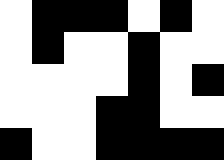[["white", "black", "black", "black", "white", "black", "white"], ["white", "black", "white", "white", "black", "white", "white"], ["white", "white", "white", "white", "black", "white", "black"], ["white", "white", "white", "black", "black", "white", "white"], ["black", "white", "white", "black", "black", "black", "black"]]